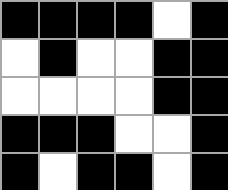[["black", "black", "black", "black", "white", "black"], ["white", "black", "white", "white", "black", "black"], ["white", "white", "white", "white", "black", "black"], ["black", "black", "black", "white", "white", "black"], ["black", "white", "black", "black", "white", "black"]]